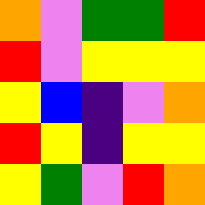[["orange", "violet", "green", "green", "red"], ["red", "violet", "yellow", "yellow", "yellow"], ["yellow", "blue", "indigo", "violet", "orange"], ["red", "yellow", "indigo", "yellow", "yellow"], ["yellow", "green", "violet", "red", "orange"]]